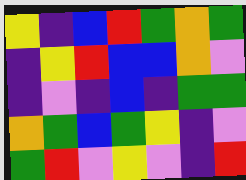[["yellow", "indigo", "blue", "red", "green", "orange", "green"], ["indigo", "yellow", "red", "blue", "blue", "orange", "violet"], ["indigo", "violet", "indigo", "blue", "indigo", "green", "green"], ["orange", "green", "blue", "green", "yellow", "indigo", "violet"], ["green", "red", "violet", "yellow", "violet", "indigo", "red"]]